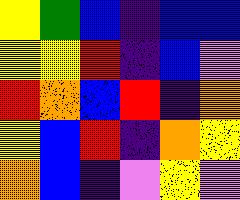[["yellow", "green", "blue", "indigo", "blue", "blue"], ["yellow", "yellow", "red", "indigo", "blue", "violet"], ["red", "orange", "blue", "red", "indigo", "orange"], ["yellow", "blue", "red", "indigo", "orange", "yellow"], ["orange", "blue", "indigo", "violet", "yellow", "violet"]]